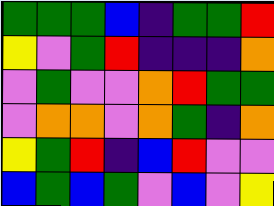[["green", "green", "green", "blue", "indigo", "green", "green", "red"], ["yellow", "violet", "green", "red", "indigo", "indigo", "indigo", "orange"], ["violet", "green", "violet", "violet", "orange", "red", "green", "green"], ["violet", "orange", "orange", "violet", "orange", "green", "indigo", "orange"], ["yellow", "green", "red", "indigo", "blue", "red", "violet", "violet"], ["blue", "green", "blue", "green", "violet", "blue", "violet", "yellow"]]